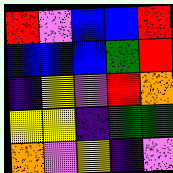[["red", "violet", "blue", "blue", "red"], ["blue", "blue", "blue", "green", "red"], ["indigo", "yellow", "violet", "red", "orange"], ["yellow", "yellow", "indigo", "green", "green"], ["orange", "violet", "yellow", "indigo", "violet"]]